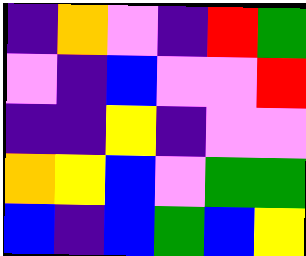[["indigo", "orange", "violet", "indigo", "red", "green"], ["violet", "indigo", "blue", "violet", "violet", "red"], ["indigo", "indigo", "yellow", "indigo", "violet", "violet"], ["orange", "yellow", "blue", "violet", "green", "green"], ["blue", "indigo", "blue", "green", "blue", "yellow"]]